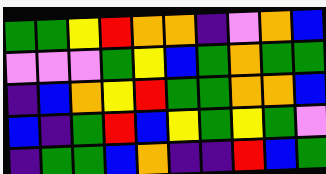[["green", "green", "yellow", "red", "orange", "orange", "indigo", "violet", "orange", "blue"], ["violet", "violet", "violet", "green", "yellow", "blue", "green", "orange", "green", "green"], ["indigo", "blue", "orange", "yellow", "red", "green", "green", "orange", "orange", "blue"], ["blue", "indigo", "green", "red", "blue", "yellow", "green", "yellow", "green", "violet"], ["indigo", "green", "green", "blue", "orange", "indigo", "indigo", "red", "blue", "green"]]